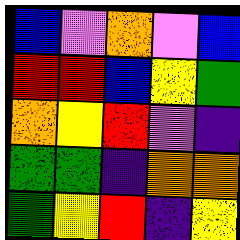[["blue", "violet", "orange", "violet", "blue"], ["red", "red", "blue", "yellow", "green"], ["orange", "yellow", "red", "violet", "indigo"], ["green", "green", "indigo", "orange", "orange"], ["green", "yellow", "red", "indigo", "yellow"]]